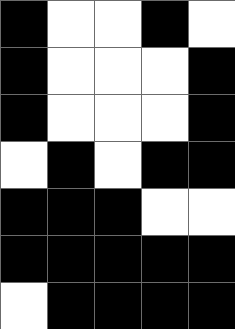[["black", "white", "white", "black", "white"], ["black", "white", "white", "white", "black"], ["black", "white", "white", "white", "black"], ["white", "black", "white", "black", "black"], ["black", "black", "black", "white", "white"], ["black", "black", "black", "black", "black"], ["white", "black", "black", "black", "black"]]